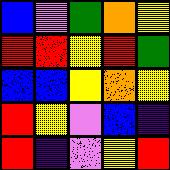[["blue", "violet", "green", "orange", "yellow"], ["red", "red", "yellow", "red", "green"], ["blue", "blue", "yellow", "orange", "yellow"], ["red", "yellow", "violet", "blue", "indigo"], ["red", "indigo", "violet", "yellow", "red"]]